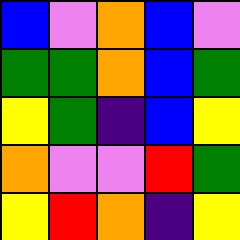[["blue", "violet", "orange", "blue", "violet"], ["green", "green", "orange", "blue", "green"], ["yellow", "green", "indigo", "blue", "yellow"], ["orange", "violet", "violet", "red", "green"], ["yellow", "red", "orange", "indigo", "yellow"]]